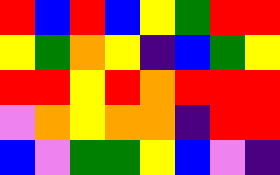[["red", "blue", "red", "blue", "yellow", "green", "red", "red"], ["yellow", "green", "orange", "yellow", "indigo", "blue", "green", "yellow"], ["red", "red", "yellow", "red", "orange", "red", "red", "red"], ["violet", "orange", "yellow", "orange", "orange", "indigo", "red", "red"], ["blue", "violet", "green", "green", "yellow", "blue", "violet", "indigo"]]